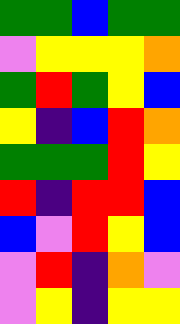[["green", "green", "blue", "green", "green"], ["violet", "yellow", "yellow", "yellow", "orange"], ["green", "red", "green", "yellow", "blue"], ["yellow", "indigo", "blue", "red", "orange"], ["green", "green", "green", "red", "yellow"], ["red", "indigo", "red", "red", "blue"], ["blue", "violet", "red", "yellow", "blue"], ["violet", "red", "indigo", "orange", "violet"], ["violet", "yellow", "indigo", "yellow", "yellow"]]